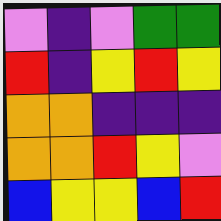[["violet", "indigo", "violet", "green", "green"], ["red", "indigo", "yellow", "red", "yellow"], ["orange", "orange", "indigo", "indigo", "indigo"], ["orange", "orange", "red", "yellow", "violet"], ["blue", "yellow", "yellow", "blue", "red"]]